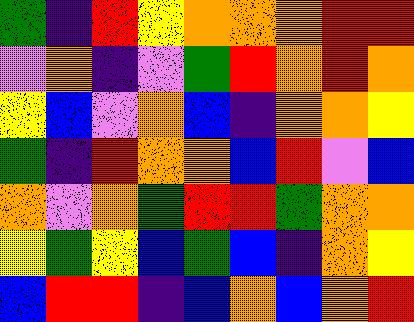[["green", "indigo", "red", "yellow", "orange", "orange", "orange", "red", "red"], ["violet", "orange", "indigo", "violet", "green", "red", "orange", "red", "orange"], ["yellow", "blue", "violet", "orange", "blue", "indigo", "orange", "orange", "yellow"], ["green", "indigo", "red", "orange", "orange", "blue", "red", "violet", "blue"], ["orange", "violet", "orange", "green", "red", "red", "green", "orange", "orange"], ["yellow", "green", "yellow", "blue", "green", "blue", "indigo", "orange", "yellow"], ["blue", "red", "red", "indigo", "blue", "orange", "blue", "orange", "red"]]